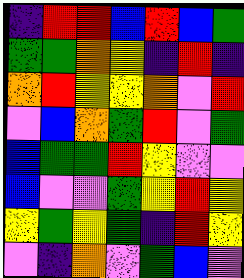[["indigo", "red", "red", "blue", "red", "blue", "green"], ["green", "green", "orange", "yellow", "indigo", "red", "indigo"], ["orange", "red", "yellow", "yellow", "orange", "violet", "red"], ["violet", "blue", "orange", "green", "red", "violet", "green"], ["blue", "green", "green", "red", "yellow", "violet", "violet"], ["blue", "violet", "violet", "green", "yellow", "red", "yellow"], ["yellow", "green", "yellow", "green", "indigo", "red", "yellow"], ["violet", "indigo", "orange", "violet", "green", "blue", "violet"]]